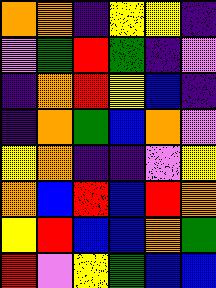[["orange", "orange", "indigo", "yellow", "yellow", "indigo"], ["violet", "green", "red", "green", "indigo", "violet"], ["indigo", "orange", "red", "yellow", "blue", "indigo"], ["indigo", "orange", "green", "blue", "orange", "violet"], ["yellow", "orange", "indigo", "indigo", "violet", "yellow"], ["orange", "blue", "red", "blue", "red", "orange"], ["yellow", "red", "blue", "blue", "orange", "green"], ["red", "violet", "yellow", "green", "blue", "blue"]]